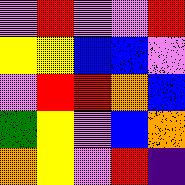[["violet", "red", "violet", "violet", "red"], ["yellow", "yellow", "blue", "blue", "violet"], ["violet", "red", "red", "orange", "blue"], ["green", "yellow", "violet", "blue", "orange"], ["orange", "yellow", "violet", "red", "indigo"]]